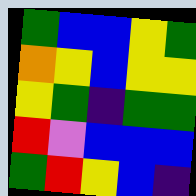[["green", "blue", "blue", "yellow", "green"], ["orange", "yellow", "blue", "yellow", "yellow"], ["yellow", "green", "indigo", "green", "green"], ["red", "violet", "blue", "blue", "blue"], ["green", "red", "yellow", "blue", "indigo"]]